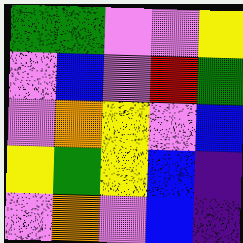[["green", "green", "violet", "violet", "yellow"], ["violet", "blue", "violet", "red", "green"], ["violet", "orange", "yellow", "violet", "blue"], ["yellow", "green", "yellow", "blue", "indigo"], ["violet", "orange", "violet", "blue", "indigo"]]